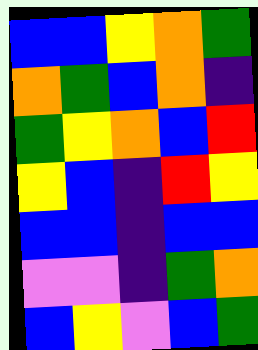[["blue", "blue", "yellow", "orange", "green"], ["orange", "green", "blue", "orange", "indigo"], ["green", "yellow", "orange", "blue", "red"], ["yellow", "blue", "indigo", "red", "yellow"], ["blue", "blue", "indigo", "blue", "blue"], ["violet", "violet", "indigo", "green", "orange"], ["blue", "yellow", "violet", "blue", "green"]]